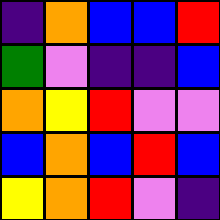[["indigo", "orange", "blue", "blue", "red"], ["green", "violet", "indigo", "indigo", "blue"], ["orange", "yellow", "red", "violet", "violet"], ["blue", "orange", "blue", "red", "blue"], ["yellow", "orange", "red", "violet", "indigo"]]